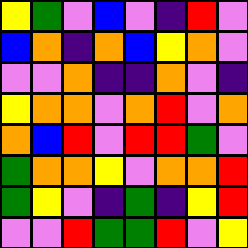[["yellow", "green", "violet", "blue", "violet", "indigo", "red", "violet"], ["blue", "orange", "indigo", "orange", "blue", "yellow", "orange", "violet"], ["violet", "violet", "orange", "indigo", "indigo", "orange", "violet", "indigo"], ["yellow", "orange", "orange", "violet", "orange", "red", "violet", "orange"], ["orange", "blue", "red", "violet", "red", "red", "green", "violet"], ["green", "orange", "orange", "yellow", "violet", "orange", "orange", "red"], ["green", "yellow", "violet", "indigo", "green", "indigo", "yellow", "red"], ["violet", "violet", "red", "green", "green", "red", "violet", "yellow"]]